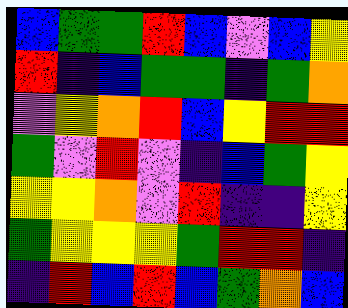[["blue", "green", "green", "red", "blue", "violet", "blue", "yellow"], ["red", "indigo", "blue", "green", "green", "indigo", "green", "orange"], ["violet", "yellow", "orange", "red", "blue", "yellow", "red", "red"], ["green", "violet", "red", "violet", "indigo", "blue", "green", "yellow"], ["yellow", "yellow", "orange", "violet", "red", "indigo", "indigo", "yellow"], ["green", "yellow", "yellow", "yellow", "green", "red", "red", "indigo"], ["indigo", "red", "blue", "red", "blue", "green", "orange", "blue"]]